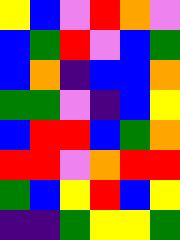[["yellow", "blue", "violet", "red", "orange", "violet"], ["blue", "green", "red", "violet", "blue", "green"], ["blue", "orange", "indigo", "blue", "blue", "orange"], ["green", "green", "violet", "indigo", "blue", "yellow"], ["blue", "red", "red", "blue", "green", "orange"], ["red", "red", "violet", "orange", "red", "red"], ["green", "blue", "yellow", "red", "blue", "yellow"], ["indigo", "indigo", "green", "yellow", "yellow", "green"]]